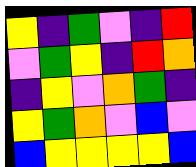[["yellow", "indigo", "green", "violet", "indigo", "red"], ["violet", "green", "yellow", "indigo", "red", "orange"], ["indigo", "yellow", "violet", "orange", "green", "indigo"], ["yellow", "green", "orange", "violet", "blue", "violet"], ["blue", "yellow", "yellow", "yellow", "yellow", "blue"]]